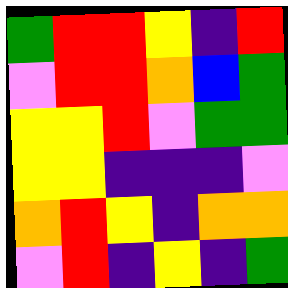[["green", "red", "red", "yellow", "indigo", "red"], ["violet", "red", "red", "orange", "blue", "green"], ["yellow", "yellow", "red", "violet", "green", "green"], ["yellow", "yellow", "indigo", "indigo", "indigo", "violet"], ["orange", "red", "yellow", "indigo", "orange", "orange"], ["violet", "red", "indigo", "yellow", "indigo", "green"]]